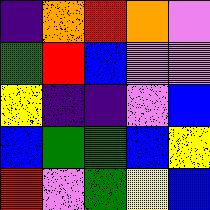[["indigo", "orange", "red", "orange", "violet"], ["green", "red", "blue", "violet", "violet"], ["yellow", "indigo", "indigo", "violet", "blue"], ["blue", "green", "green", "blue", "yellow"], ["red", "violet", "green", "yellow", "blue"]]